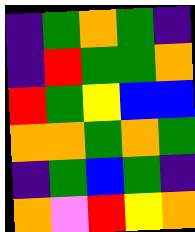[["indigo", "green", "orange", "green", "indigo"], ["indigo", "red", "green", "green", "orange"], ["red", "green", "yellow", "blue", "blue"], ["orange", "orange", "green", "orange", "green"], ["indigo", "green", "blue", "green", "indigo"], ["orange", "violet", "red", "yellow", "orange"]]